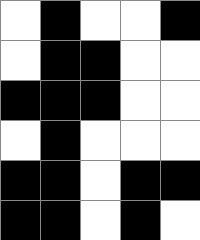[["white", "black", "white", "white", "black"], ["white", "black", "black", "white", "white"], ["black", "black", "black", "white", "white"], ["white", "black", "white", "white", "white"], ["black", "black", "white", "black", "black"], ["black", "black", "white", "black", "white"]]